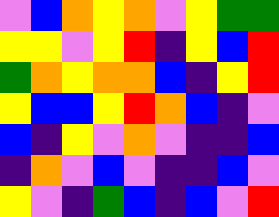[["violet", "blue", "orange", "yellow", "orange", "violet", "yellow", "green", "green"], ["yellow", "yellow", "violet", "yellow", "red", "indigo", "yellow", "blue", "red"], ["green", "orange", "yellow", "orange", "orange", "blue", "indigo", "yellow", "red"], ["yellow", "blue", "blue", "yellow", "red", "orange", "blue", "indigo", "violet"], ["blue", "indigo", "yellow", "violet", "orange", "violet", "indigo", "indigo", "blue"], ["indigo", "orange", "violet", "blue", "violet", "indigo", "indigo", "blue", "violet"], ["yellow", "violet", "indigo", "green", "blue", "indigo", "blue", "violet", "red"]]